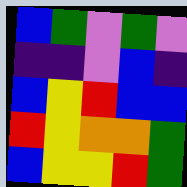[["blue", "green", "violet", "green", "violet"], ["indigo", "indigo", "violet", "blue", "indigo"], ["blue", "yellow", "red", "blue", "blue"], ["red", "yellow", "orange", "orange", "green"], ["blue", "yellow", "yellow", "red", "green"]]